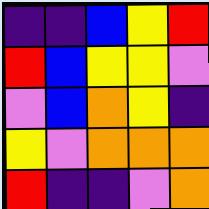[["indigo", "indigo", "blue", "yellow", "red"], ["red", "blue", "yellow", "yellow", "violet"], ["violet", "blue", "orange", "yellow", "indigo"], ["yellow", "violet", "orange", "orange", "orange"], ["red", "indigo", "indigo", "violet", "orange"]]